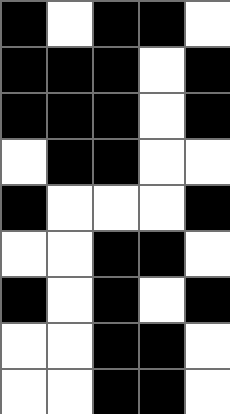[["black", "white", "black", "black", "white"], ["black", "black", "black", "white", "black"], ["black", "black", "black", "white", "black"], ["white", "black", "black", "white", "white"], ["black", "white", "white", "white", "black"], ["white", "white", "black", "black", "white"], ["black", "white", "black", "white", "black"], ["white", "white", "black", "black", "white"], ["white", "white", "black", "black", "white"]]